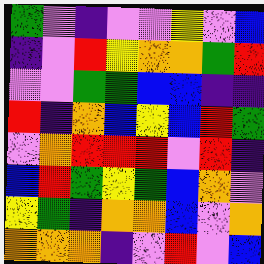[["green", "violet", "indigo", "violet", "violet", "yellow", "violet", "blue"], ["indigo", "violet", "red", "yellow", "orange", "orange", "green", "red"], ["violet", "violet", "green", "green", "blue", "blue", "indigo", "indigo"], ["red", "indigo", "orange", "blue", "yellow", "blue", "red", "green"], ["violet", "orange", "red", "red", "red", "violet", "red", "indigo"], ["blue", "red", "green", "yellow", "green", "blue", "orange", "violet"], ["yellow", "green", "indigo", "orange", "orange", "blue", "violet", "orange"], ["orange", "orange", "orange", "indigo", "violet", "red", "violet", "blue"]]